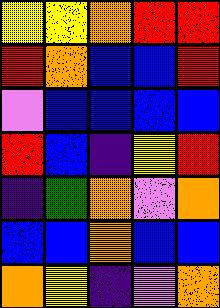[["yellow", "yellow", "orange", "red", "red"], ["red", "orange", "blue", "blue", "red"], ["violet", "blue", "blue", "blue", "blue"], ["red", "blue", "indigo", "yellow", "red"], ["indigo", "green", "orange", "violet", "orange"], ["blue", "blue", "orange", "blue", "blue"], ["orange", "yellow", "indigo", "violet", "orange"]]